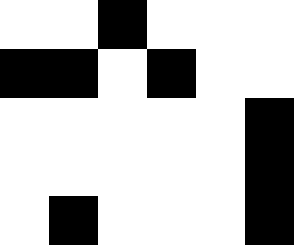[["white", "white", "black", "white", "white", "white"], ["black", "black", "white", "black", "white", "white"], ["white", "white", "white", "white", "white", "black"], ["white", "white", "white", "white", "white", "black"], ["white", "black", "white", "white", "white", "black"]]